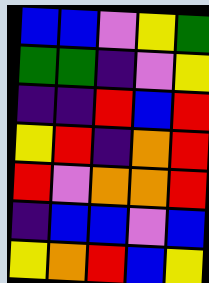[["blue", "blue", "violet", "yellow", "green"], ["green", "green", "indigo", "violet", "yellow"], ["indigo", "indigo", "red", "blue", "red"], ["yellow", "red", "indigo", "orange", "red"], ["red", "violet", "orange", "orange", "red"], ["indigo", "blue", "blue", "violet", "blue"], ["yellow", "orange", "red", "blue", "yellow"]]